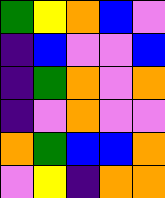[["green", "yellow", "orange", "blue", "violet"], ["indigo", "blue", "violet", "violet", "blue"], ["indigo", "green", "orange", "violet", "orange"], ["indigo", "violet", "orange", "violet", "violet"], ["orange", "green", "blue", "blue", "orange"], ["violet", "yellow", "indigo", "orange", "orange"]]